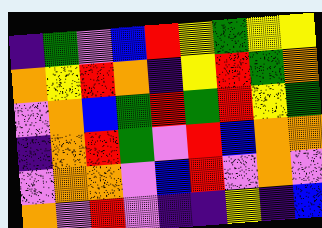[["indigo", "green", "violet", "blue", "red", "yellow", "green", "yellow", "yellow"], ["orange", "yellow", "red", "orange", "indigo", "yellow", "red", "green", "orange"], ["violet", "orange", "blue", "green", "red", "green", "red", "yellow", "green"], ["indigo", "orange", "red", "green", "violet", "red", "blue", "orange", "orange"], ["violet", "orange", "orange", "violet", "blue", "red", "violet", "orange", "violet"], ["orange", "violet", "red", "violet", "indigo", "indigo", "yellow", "indigo", "blue"]]